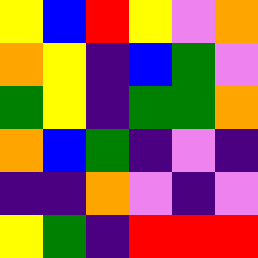[["yellow", "blue", "red", "yellow", "violet", "orange"], ["orange", "yellow", "indigo", "blue", "green", "violet"], ["green", "yellow", "indigo", "green", "green", "orange"], ["orange", "blue", "green", "indigo", "violet", "indigo"], ["indigo", "indigo", "orange", "violet", "indigo", "violet"], ["yellow", "green", "indigo", "red", "red", "red"]]